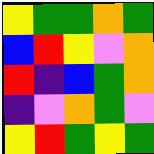[["yellow", "green", "green", "orange", "green"], ["blue", "red", "yellow", "violet", "orange"], ["red", "indigo", "blue", "green", "orange"], ["indigo", "violet", "orange", "green", "violet"], ["yellow", "red", "green", "yellow", "green"]]